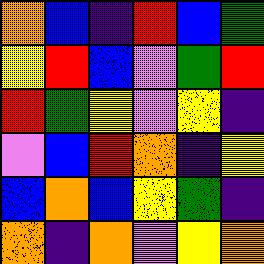[["orange", "blue", "indigo", "red", "blue", "green"], ["yellow", "red", "blue", "violet", "green", "red"], ["red", "green", "yellow", "violet", "yellow", "indigo"], ["violet", "blue", "red", "orange", "indigo", "yellow"], ["blue", "orange", "blue", "yellow", "green", "indigo"], ["orange", "indigo", "orange", "violet", "yellow", "orange"]]